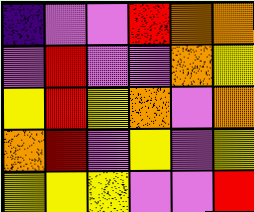[["indigo", "violet", "violet", "red", "orange", "orange"], ["violet", "red", "violet", "violet", "orange", "yellow"], ["yellow", "red", "yellow", "orange", "violet", "orange"], ["orange", "red", "violet", "yellow", "violet", "yellow"], ["yellow", "yellow", "yellow", "violet", "violet", "red"]]